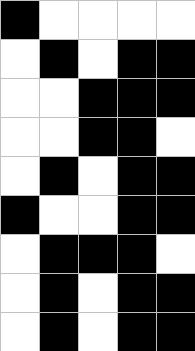[["black", "white", "white", "white", "white"], ["white", "black", "white", "black", "black"], ["white", "white", "black", "black", "black"], ["white", "white", "black", "black", "white"], ["white", "black", "white", "black", "black"], ["black", "white", "white", "black", "black"], ["white", "black", "black", "black", "white"], ["white", "black", "white", "black", "black"], ["white", "black", "white", "black", "black"]]